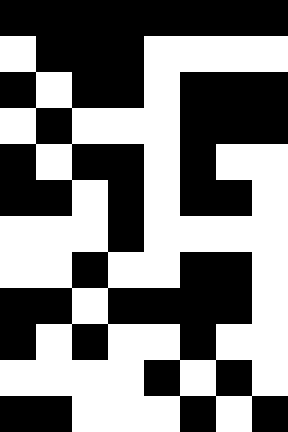[["black", "black", "black", "black", "black", "black", "black", "black"], ["white", "black", "black", "black", "white", "white", "white", "white"], ["black", "white", "black", "black", "white", "black", "black", "black"], ["white", "black", "white", "white", "white", "black", "black", "black"], ["black", "white", "black", "black", "white", "black", "white", "white"], ["black", "black", "white", "black", "white", "black", "black", "white"], ["white", "white", "white", "black", "white", "white", "white", "white"], ["white", "white", "black", "white", "white", "black", "black", "white"], ["black", "black", "white", "black", "black", "black", "black", "white"], ["black", "white", "black", "white", "white", "black", "white", "white"], ["white", "white", "white", "white", "black", "white", "black", "white"], ["black", "black", "white", "white", "white", "black", "white", "black"]]